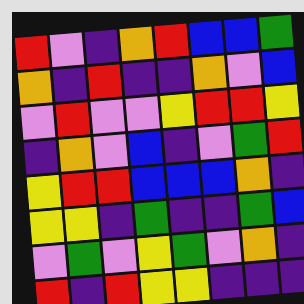[["red", "violet", "indigo", "orange", "red", "blue", "blue", "green"], ["orange", "indigo", "red", "indigo", "indigo", "orange", "violet", "blue"], ["violet", "red", "violet", "violet", "yellow", "red", "red", "yellow"], ["indigo", "orange", "violet", "blue", "indigo", "violet", "green", "red"], ["yellow", "red", "red", "blue", "blue", "blue", "orange", "indigo"], ["yellow", "yellow", "indigo", "green", "indigo", "indigo", "green", "blue"], ["violet", "green", "violet", "yellow", "green", "violet", "orange", "indigo"], ["red", "indigo", "red", "yellow", "yellow", "indigo", "indigo", "indigo"]]